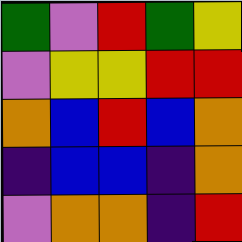[["green", "violet", "red", "green", "yellow"], ["violet", "yellow", "yellow", "red", "red"], ["orange", "blue", "red", "blue", "orange"], ["indigo", "blue", "blue", "indigo", "orange"], ["violet", "orange", "orange", "indigo", "red"]]